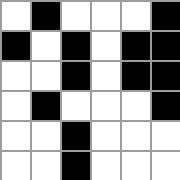[["white", "black", "white", "white", "white", "black"], ["black", "white", "black", "white", "black", "black"], ["white", "white", "black", "white", "black", "black"], ["white", "black", "white", "white", "white", "black"], ["white", "white", "black", "white", "white", "white"], ["white", "white", "black", "white", "white", "white"]]